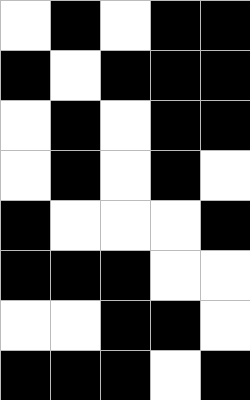[["white", "black", "white", "black", "black"], ["black", "white", "black", "black", "black"], ["white", "black", "white", "black", "black"], ["white", "black", "white", "black", "white"], ["black", "white", "white", "white", "black"], ["black", "black", "black", "white", "white"], ["white", "white", "black", "black", "white"], ["black", "black", "black", "white", "black"]]